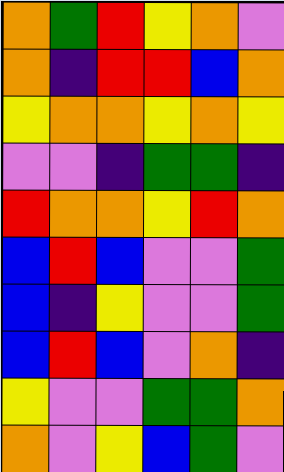[["orange", "green", "red", "yellow", "orange", "violet"], ["orange", "indigo", "red", "red", "blue", "orange"], ["yellow", "orange", "orange", "yellow", "orange", "yellow"], ["violet", "violet", "indigo", "green", "green", "indigo"], ["red", "orange", "orange", "yellow", "red", "orange"], ["blue", "red", "blue", "violet", "violet", "green"], ["blue", "indigo", "yellow", "violet", "violet", "green"], ["blue", "red", "blue", "violet", "orange", "indigo"], ["yellow", "violet", "violet", "green", "green", "orange"], ["orange", "violet", "yellow", "blue", "green", "violet"]]